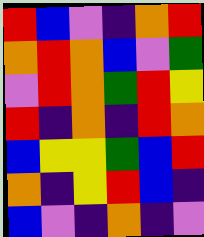[["red", "blue", "violet", "indigo", "orange", "red"], ["orange", "red", "orange", "blue", "violet", "green"], ["violet", "red", "orange", "green", "red", "yellow"], ["red", "indigo", "orange", "indigo", "red", "orange"], ["blue", "yellow", "yellow", "green", "blue", "red"], ["orange", "indigo", "yellow", "red", "blue", "indigo"], ["blue", "violet", "indigo", "orange", "indigo", "violet"]]